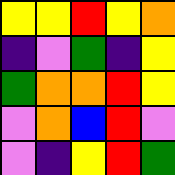[["yellow", "yellow", "red", "yellow", "orange"], ["indigo", "violet", "green", "indigo", "yellow"], ["green", "orange", "orange", "red", "yellow"], ["violet", "orange", "blue", "red", "violet"], ["violet", "indigo", "yellow", "red", "green"]]